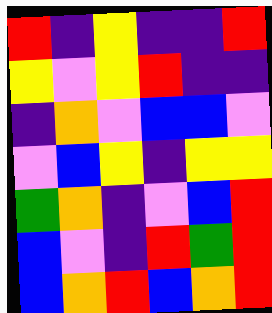[["red", "indigo", "yellow", "indigo", "indigo", "red"], ["yellow", "violet", "yellow", "red", "indigo", "indigo"], ["indigo", "orange", "violet", "blue", "blue", "violet"], ["violet", "blue", "yellow", "indigo", "yellow", "yellow"], ["green", "orange", "indigo", "violet", "blue", "red"], ["blue", "violet", "indigo", "red", "green", "red"], ["blue", "orange", "red", "blue", "orange", "red"]]